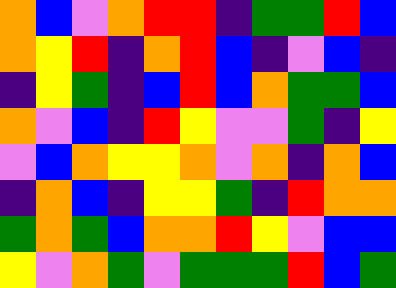[["orange", "blue", "violet", "orange", "red", "red", "indigo", "green", "green", "red", "blue"], ["orange", "yellow", "red", "indigo", "orange", "red", "blue", "indigo", "violet", "blue", "indigo"], ["indigo", "yellow", "green", "indigo", "blue", "red", "blue", "orange", "green", "green", "blue"], ["orange", "violet", "blue", "indigo", "red", "yellow", "violet", "violet", "green", "indigo", "yellow"], ["violet", "blue", "orange", "yellow", "yellow", "orange", "violet", "orange", "indigo", "orange", "blue"], ["indigo", "orange", "blue", "indigo", "yellow", "yellow", "green", "indigo", "red", "orange", "orange"], ["green", "orange", "green", "blue", "orange", "orange", "red", "yellow", "violet", "blue", "blue"], ["yellow", "violet", "orange", "green", "violet", "green", "green", "green", "red", "blue", "green"]]